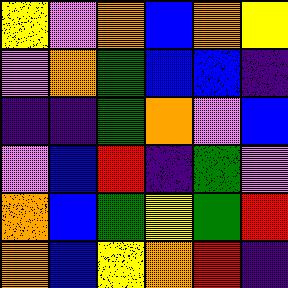[["yellow", "violet", "orange", "blue", "orange", "yellow"], ["violet", "orange", "green", "blue", "blue", "indigo"], ["indigo", "indigo", "green", "orange", "violet", "blue"], ["violet", "blue", "red", "indigo", "green", "violet"], ["orange", "blue", "green", "yellow", "green", "red"], ["orange", "blue", "yellow", "orange", "red", "indigo"]]